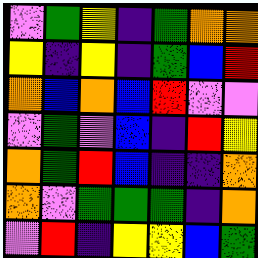[["violet", "green", "yellow", "indigo", "green", "orange", "orange"], ["yellow", "indigo", "yellow", "indigo", "green", "blue", "red"], ["orange", "blue", "orange", "blue", "red", "violet", "violet"], ["violet", "green", "violet", "blue", "indigo", "red", "yellow"], ["orange", "green", "red", "blue", "indigo", "indigo", "orange"], ["orange", "violet", "green", "green", "green", "indigo", "orange"], ["violet", "red", "indigo", "yellow", "yellow", "blue", "green"]]